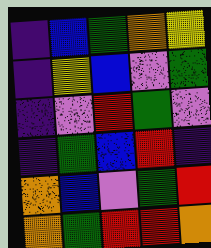[["indigo", "blue", "green", "orange", "yellow"], ["indigo", "yellow", "blue", "violet", "green"], ["indigo", "violet", "red", "green", "violet"], ["indigo", "green", "blue", "red", "indigo"], ["orange", "blue", "violet", "green", "red"], ["orange", "green", "red", "red", "orange"]]